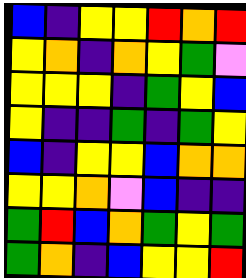[["blue", "indigo", "yellow", "yellow", "red", "orange", "red"], ["yellow", "orange", "indigo", "orange", "yellow", "green", "violet"], ["yellow", "yellow", "yellow", "indigo", "green", "yellow", "blue"], ["yellow", "indigo", "indigo", "green", "indigo", "green", "yellow"], ["blue", "indigo", "yellow", "yellow", "blue", "orange", "orange"], ["yellow", "yellow", "orange", "violet", "blue", "indigo", "indigo"], ["green", "red", "blue", "orange", "green", "yellow", "green"], ["green", "orange", "indigo", "blue", "yellow", "yellow", "red"]]